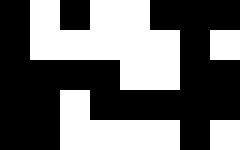[["black", "white", "black", "white", "white", "black", "black", "black"], ["black", "white", "white", "white", "white", "white", "black", "white"], ["black", "black", "black", "black", "white", "white", "black", "black"], ["black", "black", "white", "black", "black", "black", "black", "black"], ["black", "black", "white", "white", "white", "white", "black", "white"]]